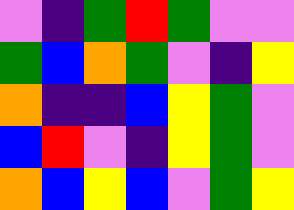[["violet", "indigo", "green", "red", "green", "violet", "violet"], ["green", "blue", "orange", "green", "violet", "indigo", "yellow"], ["orange", "indigo", "indigo", "blue", "yellow", "green", "violet"], ["blue", "red", "violet", "indigo", "yellow", "green", "violet"], ["orange", "blue", "yellow", "blue", "violet", "green", "yellow"]]